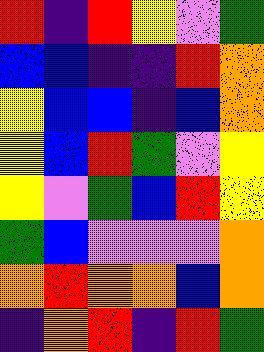[["red", "indigo", "red", "yellow", "violet", "green"], ["blue", "blue", "indigo", "indigo", "red", "orange"], ["yellow", "blue", "blue", "indigo", "blue", "orange"], ["yellow", "blue", "red", "green", "violet", "yellow"], ["yellow", "violet", "green", "blue", "red", "yellow"], ["green", "blue", "violet", "violet", "violet", "orange"], ["orange", "red", "orange", "orange", "blue", "orange"], ["indigo", "orange", "red", "indigo", "red", "green"]]